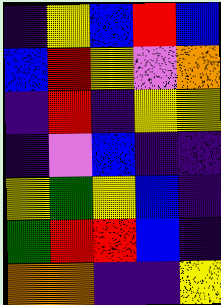[["indigo", "yellow", "blue", "red", "blue"], ["blue", "red", "yellow", "violet", "orange"], ["indigo", "red", "indigo", "yellow", "yellow"], ["indigo", "violet", "blue", "indigo", "indigo"], ["yellow", "green", "yellow", "blue", "indigo"], ["green", "red", "red", "blue", "indigo"], ["orange", "orange", "indigo", "indigo", "yellow"]]